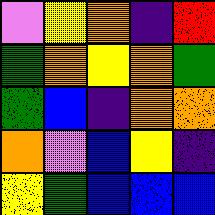[["violet", "yellow", "orange", "indigo", "red"], ["green", "orange", "yellow", "orange", "green"], ["green", "blue", "indigo", "orange", "orange"], ["orange", "violet", "blue", "yellow", "indigo"], ["yellow", "green", "blue", "blue", "blue"]]